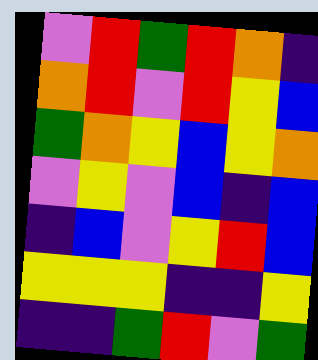[["violet", "red", "green", "red", "orange", "indigo"], ["orange", "red", "violet", "red", "yellow", "blue"], ["green", "orange", "yellow", "blue", "yellow", "orange"], ["violet", "yellow", "violet", "blue", "indigo", "blue"], ["indigo", "blue", "violet", "yellow", "red", "blue"], ["yellow", "yellow", "yellow", "indigo", "indigo", "yellow"], ["indigo", "indigo", "green", "red", "violet", "green"]]